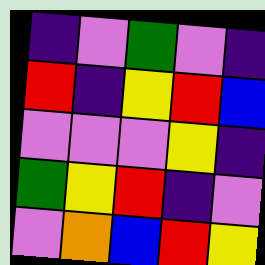[["indigo", "violet", "green", "violet", "indigo"], ["red", "indigo", "yellow", "red", "blue"], ["violet", "violet", "violet", "yellow", "indigo"], ["green", "yellow", "red", "indigo", "violet"], ["violet", "orange", "blue", "red", "yellow"]]